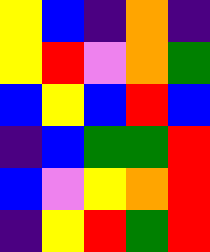[["yellow", "blue", "indigo", "orange", "indigo"], ["yellow", "red", "violet", "orange", "green"], ["blue", "yellow", "blue", "red", "blue"], ["indigo", "blue", "green", "green", "red"], ["blue", "violet", "yellow", "orange", "red"], ["indigo", "yellow", "red", "green", "red"]]